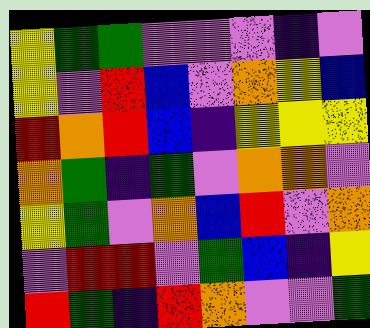[["yellow", "green", "green", "violet", "violet", "violet", "indigo", "violet"], ["yellow", "violet", "red", "blue", "violet", "orange", "yellow", "blue"], ["red", "orange", "red", "blue", "indigo", "yellow", "yellow", "yellow"], ["orange", "green", "indigo", "green", "violet", "orange", "orange", "violet"], ["yellow", "green", "violet", "orange", "blue", "red", "violet", "orange"], ["violet", "red", "red", "violet", "green", "blue", "indigo", "yellow"], ["red", "green", "indigo", "red", "orange", "violet", "violet", "green"]]